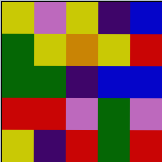[["yellow", "violet", "yellow", "indigo", "blue"], ["green", "yellow", "orange", "yellow", "red"], ["green", "green", "indigo", "blue", "blue"], ["red", "red", "violet", "green", "violet"], ["yellow", "indigo", "red", "green", "red"]]